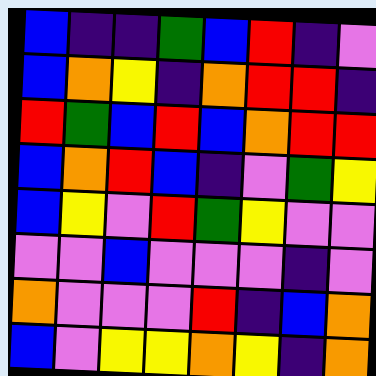[["blue", "indigo", "indigo", "green", "blue", "red", "indigo", "violet"], ["blue", "orange", "yellow", "indigo", "orange", "red", "red", "indigo"], ["red", "green", "blue", "red", "blue", "orange", "red", "red"], ["blue", "orange", "red", "blue", "indigo", "violet", "green", "yellow"], ["blue", "yellow", "violet", "red", "green", "yellow", "violet", "violet"], ["violet", "violet", "blue", "violet", "violet", "violet", "indigo", "violet"], ["orange", "violet", "violet", "violet", "red", "indigo", "blue", "orange"], ["blue", "violet", "yellow", "yellow", "orange", "yellow", "indigo", "orange"]]